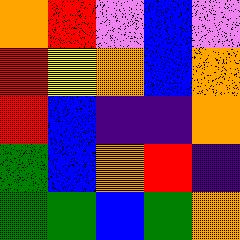[["orange", "red", "violet", "blue", "violet"], ["red", "yellow", "orange", "blue", "orange"], ["red", "blue", "indigo", "indigo", "orange"], ["green", "blue", "orange", "red", "indigo"], ["green", "green", "blue", "green", "orange"]]